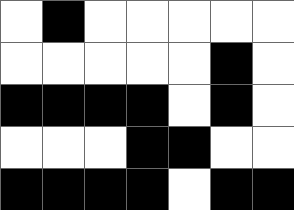[["white", "black", "white", "white", "white", "white", "white"], ["white", "white", "white", "white", "white", "black", "white"], ["black", "black", "black", "black", "white", "black", "white"], ["white", "white", "white", "black", "black", "white", "white"], ["black", "black", "black", "black", "white", "black", "black"]]